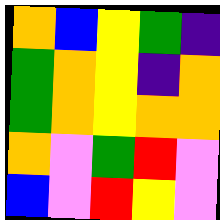[["orange", "blue", "yellow", "green", "indigo"], ["green", "orange", "yellow", "indigo", "orange"], ["green", "orange", "yellow", "orange", "orange"], ["orange", "violet", "green", "red", "violet"], ["blue", "violet", "red", "yellow", "violet"]]